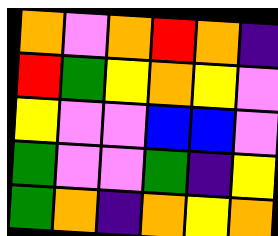[["orange", "violet", "orange", "red", "orange", "indigo"], ["red", "green", "yellow", "orange", "yellow", "violet"], ["yellow", "violet", "violet", "blue", "blue", "violet"], ["green", "violet", "violet", "green", "indigo", "yellow"], ["green", "orange", "indigo", "orange", "yellow", "orange"]]